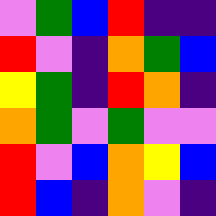[["violet", "green", "blue", "red", "indigo", "indigo"], ["red", "violet", "indigo", "orange", "green", "blue"], ["yellow", "green", "indigo", "red", "orange", "indigo"], ["orange", "green", "violet", "green", "violet", "violet"], ["red", "violet", "blue", "orange", "yellow", "blue"], ["red", "blue", "indigo", "orange", "violet", "indigo"]]